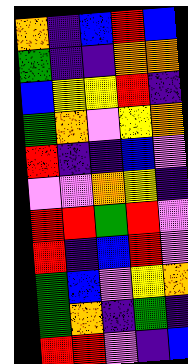[["orange", "indigo", "blue", "red", "blue"], ["green", "indigo", "indigo", "orange", "orange"], ["blue", "yellow", "yellow", "red", "indigo"], ["green", "orange", "violet", "yellow", "orange"], ["red", "indigo", "indigo", "blue", "violet"], ["violet", "violet", "orange", "yellow", "indigo"], ["red", "red", "green", "red", "violet"], ["red", "indigo", "blue", "red", "violet"], ["green", "blue", "violet", "yellow", "orange"], ["green", "orange", "indigo", "green", "indigo"], ["red", "red", "violet", "indigo", "blue"]]